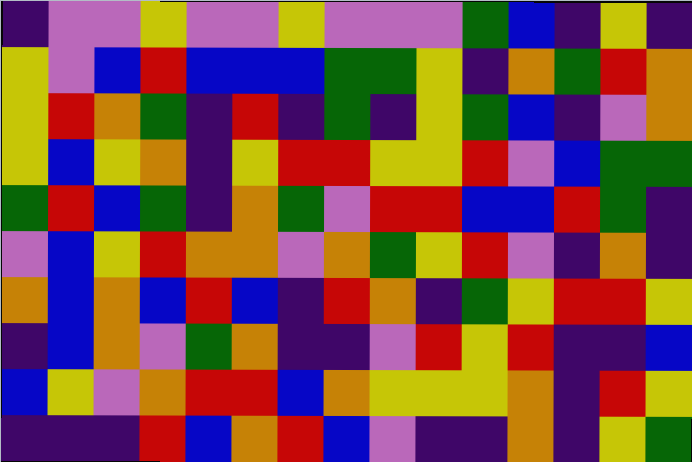[["indigo", "violet", "violet", "yellow", "violet", "violet", "yellow", "violet", "violet", "violet", "green", "blue", "indigo", "yellow", "indigo"], ["yellow", "violet", "blue", "red", "blue", "blue", "blue", "green", "green", "yellow", "indigo", "orange", "green", "red", "orange"], ["yellow", "red", "orange", "green", "indigo", "red", "indigo", "green", "indigo", "yellow", "green", "blue", "indigo", "violet", "orange"], ["yellow", "blue", "yellow", "orange", "indigo", "yellow", "red", "red", "yellow", "yellow", "red", "violet", "blue", "green", "green"], ["green", "red", "blue", "green", "indigo", "orange", "green", "violet", "red", "red", "blue", "blue", "red", "green", "indigo"], ["violet", "blue", "yellow", "red", "orange", "orange", "violet", "orange", "green", "yellow", "red", "violet", "indigo", "orange", "indigo"], ["orange", "blue", "orange", "blue", "red", "blue", "indigo", "red", "orange", "indigo", "green", "yellow", "red", "red", "yellow"], ["indigo", "blue", "orange", "violet", "green", "orange", "indigo", "indigo", "violet", "red", "yellow", "red", "indigo", "indigo", "blue"], ["blue", "yellow", "violet", "orange", "red", "red", "blue", "orange", "yellow", "yellow", "yellow", "orange", "indigo", "red", "yellow"], ["indigo", "indigo", "indigo", "red", "blue", "orange", "red", "blue", "violet", "indigo", "indigo", "orange", "indigo", "yellow", "green"]]